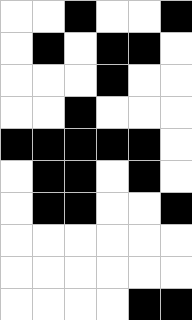[["white", "white", "black", "white", "white", "black"], ["white", "black", "white", "black", "black", "white"], ["white", "white", "white", "black", "white", "white"], ["white", "white", "black", "white", "white", "white"], ["black", "black", "black", "black", "black", "white"], ["white", "black", "black", "white", "black", "white"], ["white", "black", "black", "white", "white", "black"], ["white", "white", "white", "white", "white", "white"], ["white", "white", "white", "white", "white", "white"], ["white", "white", "white", "white", "black", "black"]]